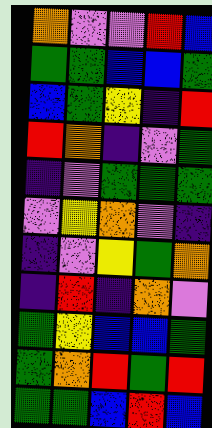[["orange", "violet", "violet", "red", "blue"], ["green", "green", "blue", "blue", "green"], ["blue", "green", "yellow", "indigo", "red"], ["red", "orange", "indigo", "violet", "green"], ["indigo", "violet", "green", "green", "green"], ["violet", "yellow", "orange", "violet", "indigo"], ["indigo", "violet", "yellow", "green", "orange"], ["indigo", "red", "indigo", "orange", "violet"], ["green", "yellow", "blue", "blue", "green"], ["green", "orange", "red", "green", "red"], ["green", "green", "blue", "red", "blue"]]